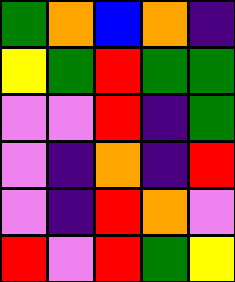[["green", "orange", "blue", "orange", "indigo"], ["yellow", "green", "red", "green", "green"], ["violet", "violet", "red", "indigo", "green"], ["violet", "indigo", "orange", "indigo", "red"], ["violet", "indigo", "red", "orange", "violet"], ["red", "violet", "red", "green", "yellow"]]